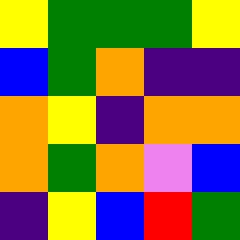[["yellow", "green", "green", "green", "yellow"], ["blue", "green", "orange", "indigo", "indigo"], ["orange", "yellow", "indigo", "orange", "orange"], ["orange", "green", "orange", "violet", "blue"], ["indigo", "yellow", "blue", "red", "green"]]